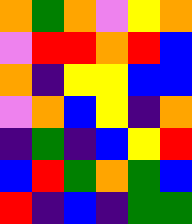[["orange", "green", "orange", "violet", "yellow", "orange"], ["violet", "red", "red", "orange", "red", "blue"], ["orange", "indigo", "yellow", "yellow", "blue", "blue"], ["violet", "orange", "blue", "yellow", "indigo", "orange"], ["indigo", "green", "indigo", "blue", "yellow", "red"], ["blue", "red", "green", "orange", "green", "blue"], ["red", "indigo", "blue", "indigo", "green", "green"]]